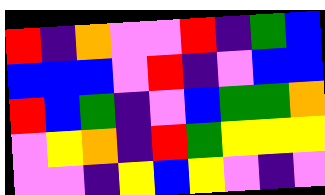[["red", "indigo", "orange", "violet", "violet", "red", "indigo", "green", "blue"], ["blue", "blue", "blue", "violet", "red", "indigo", "violet", "blue", "blue"], ["red", "blue", "green", "indigo", "violet", "blue", "green", "green", "orange"], ["violet", "yellow", "orange", "indigo", "red", "green", "yellow", "yellow", "yellow"], ["violet", "violet", "indigo", "yellow", "blue", "yellow", "violet", "indigo", "violet"]]